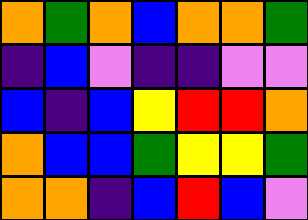[["orange", "green", "orange", "blue", "orange", "orange", "green"], ["indigo", "blue", "violet", "indigo", "indigo", "violet", "violet"], ["blue", "indigo", "blue", "yellow", "red", "red", "orange"], ["orange", "blue", "blue", "green", "yellow", "yellow", "green"], ["orange", "orange", "indigo", "blue", "red", "blue", "violet"]]